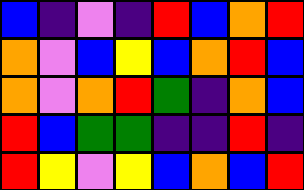[["blue", "indigo", "violet", "indigo", "red", "blue", "orange", "red"], ["orange", "violet", "blue", "yellow", "blue", "orange", "red", "blue"], ["orange", "violet", "orange", "red", "green", "indigo", "orange", "blue"], ["red", "blue", "green", "green", "indigo", "indigo", "red", "indigo"], ["red", "yellow", "violet", "yellow", "blue", "orange", "blue", "red"]]